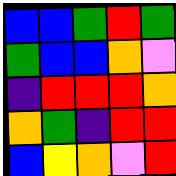[["blue", "blue", "green", "red", "green"], ["green", "blue", "blue", "orange", "violet"], ["indigo", "red", "red", "red", "orange"], ["orange", "green", "indigo", "red", "red"], ["blue", "yellow", "orange", "violet", "red"]]